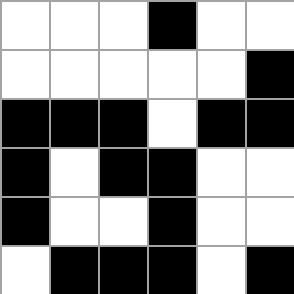[["white", "white", "white", "black", "white", "white"], ["white", "white", "white", "white", "white", "black"], ["black", "black", "black", "white", "black", "black"], ["black", "white", "black", "black", "white", "white"], ["black", "white", "white", "black", "white", "white"], ["white", "black", "black", "black", "white", "black"]]